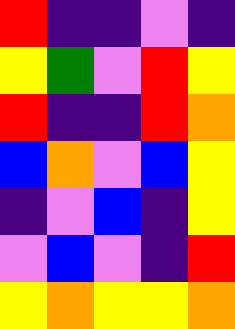[["red", "indigo", "indigo", "violet", "indigo"], ["yellow", "green", "violet", "red", "yellow"], ["red", "indigo", "indigo", "red", "orange"], ["blue", "orange", "violet", "blue", "yellow"], ["indigo", "violet", "blue", "indigo", "yellow"], ["violet", "blue", "violet", "indigo", "red"], ["yellow", "orange", "yellow", "yellow", "orange"]]